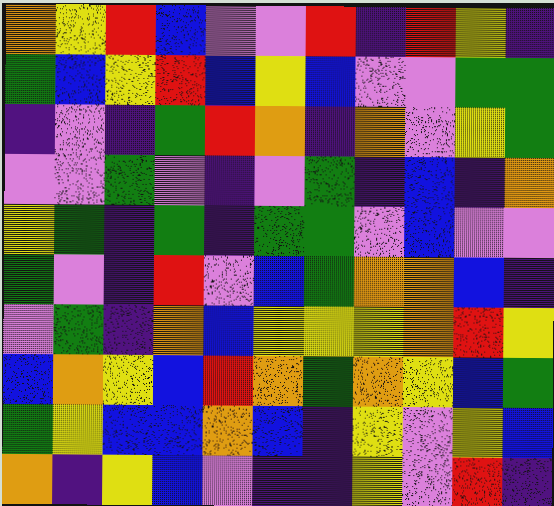[["orange", "yellow", "red", "blue", "violet", "violet", "red", "indigo", "red", "yellow", "indigo"], ["green", "blue", "yellow", "red", "blue", "yellow", "blue", "violet", "violet", "green", "green"], ["indigo", "violet", "indigo", "green", "red", "orange", "indigo", "orange", "violet", "yellow", "green"], ["violet", "violet", "green", "violet", "indigo", "violet", "green", "indigo", "blue", "indigo", "orange"], ["yellow", "green", "indigo", "green", "indigo", "green", "green", "violet", "blue", "violet", "violet"], ["green", "violet", "indigo", "red", "violet", "blue", "green", "orange", "orange", "blue", "indigo"], ["violet", "green", "indigo", "orange", "blue", "yellow", "yellow", "yellow", "orange", "red", "yellow"], ["blue", "orange", "yellow", "blue", "red", "orange", "green", "orange", "yellow", "blue", "green"], ["green", "yellow", "blue", "blue", "orange", "blue", "indigo", "yellow", "violet", "yellow", "blue"], ["orange", "indigo", "yellow", "blue", "violet", "indigo", "indigo", "yellow", "violet", "red", "indigo"]]